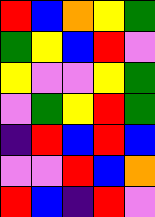[["red", "blue", "orange", "yellow", "green"], ["green", "yellow", "blue", "red", "violet"], ["yellow", "violet", "violet", "yellow", "green"], ["violet", "green", "yellow", "red", "green"], ["indigo", "red", "blue", "red", "blue"], ["violet", "violet", "red", "blue", "orange"], ["red", "blue", "indigo", "red", "violet"]]